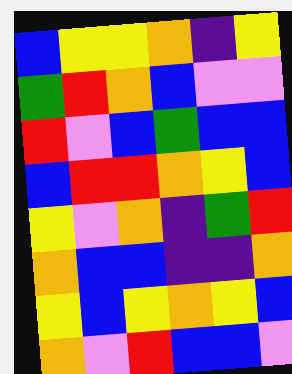[["blue", "yellow", "yellow", "orange", "indigo", "yellow"], ["green", "red", "orange", "blue", "violet", "violet"], ["red", "violet", "blue", "green", "blue", "blue"], ["blue", "red", "red", "orange", "yellow", "blue"], ["yellow", "violet", "orange", "indigo", "green", "red"], ["orange", "blue", "blue", "indigo", "indigo", "orange"], ["yellow", "blue", "yellow", "orange", "yellow", "blue"], ["orange", "violet", "red", "blue", "blue", "violet"]]